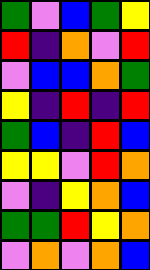[["green", "violet", "blue", "green", "yellow"], ["red", "indigo", "orange", "violet", "red"], ["violet", "blue", "blue", "orange", "green"], ["yellow", "indigo", "red", "indigo", "red"], ["green", "blue", "indigo", "red", "blue"], ["yellow", "yellow", "violet", "red", "orange"], ["violet", "indigo", "yellow", "orange", "blue"], ["green", "green", "red", "yellow", "orange"], ["violet", "orange", "violet", "orange", "blue"]]